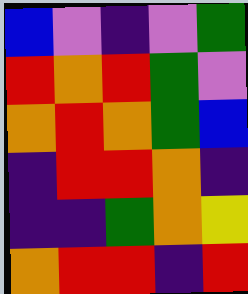[["blue", "violet", "indigo", "violet", "green"], ["red", "orange", "red", "green", "violet"], ["orange", "red", "orange", "green", "blue"], ["indigo", "red", "red", "orange", "indigo"], ["indigo", "indigo", "green", "orange", "yellow"], ["orange", "red", "red", "indigo", "red"]]